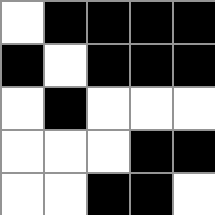[["white", "black", "black", "black", "black"], ["black", "white", "black", "black", "black"], ["white", "black", "white", "white", "white"], ["white", "white", "white", "black", "black"], ["white", "white", "black", "black", "white"]]